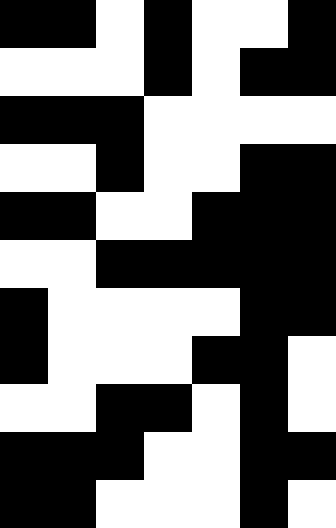[["black", "black", "white", "black", "white", "white", "black"], ["white", "white", "white", "black", "white", "black", "black"], ["black", "black", "black", "white", "white", "white", "white"], ["white", "white", "black", "white", "white", "black", "black"], ["black", "black", "white", "white", "black", "black", "black"], ["white", "white", "black", "black", "black", "black", "black"], ["black", "white", "white", "white", "white", "black", "black"], ["black", "white", "white", "white", "black", "black", "white"], ["white", "white", "black", "black", "white", "black", "white"], ["black", "black", "black", "white", "white", "black", "black"], ["black", "black", "white", "white", "white", "black", "white"]]